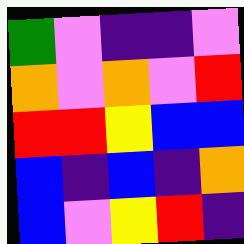[["green", "violet", "indigo", "indigo", "violet"], ["orange", "violet", "orange", "violet", "red"], ["red", "red", "yellow", "blue", "blue"], ["blue", "indigo", "blue", "indigo", "orange"], ["blue", "violet", "yellow", "red", "indigo"]]